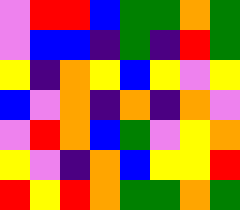[["violet", "red", "red", "blue", "green", "green", "orange", "green"], ["violet", "blue", "blue", "indigo", "green", "indigo", "red", "green"], ["yellow", "indigo", "orange", "yellow", "blue", "yellow", "violet", "yellow"], ["blue", "violet", "orange", "indigo", "orange", "indigo", "orange", "violet"], ["violet", "red", "orange", "blue", "green", "violet", "yellow", "orange"], ["yellow", "violet", "indigo", "orange", "blue", "yellow", "yellow", "red"], ["red", "yellow", "red", "orange", "green", "green", "orange", "green"]]